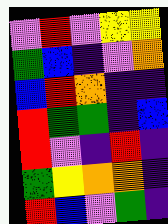[["violet", "red", "violet", "yellow", "yellow"], ["green", "blue", "indigo", "violet", "orange"], ["blue", "red", "orange", "indigo", "indigo"], ["red", "green", "green", "indigo", "blue"], ["red", "violet", "indigo", "red", "indigo"], ["green", "yellow", "orange", "orange", "indigo"], ["red", "blue", "violet", "green", "indigo"]]